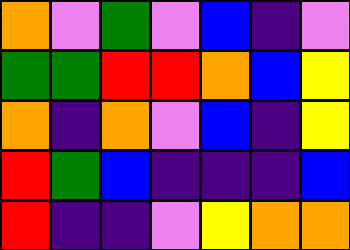[["orange", "violet", "green", "violet", "blue", "indigo", "violet"], ["green", "green", "red", "red", "orange", "blue", "yellow"], ["orange", "indigo", "orange", "violet", "blue", "indigo", "yellow"], ["red", "green", "blue", "indigo", "indigo", "indigo", "blue"], ["red", "indigo", "indigo", "violet", "yellow", "orange", "orange"]]